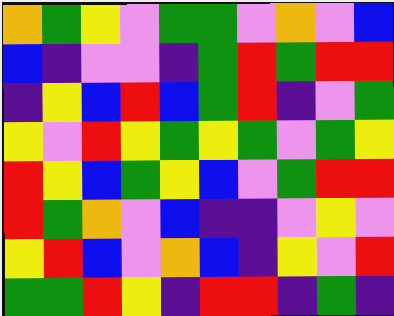[["orange", "green", "yellow", "violet", "green", "green", "violet", "orange", "violet", "blue"], ["blue", "indigo", "violet", "violet", "indigo", "green", "red", "green", "red", "red"], ["indigo", "yellow", "blue", "red", "blue", "green", "red", "indigo", "violet", "green"], ["yellow", "violet", "red", "yellow", "green", "yellow", "green", "violet", "green", "yellow"], ["red", "yellow", "blue", "green", "yellow", "blue", "violet", "green", "red", "red"], ["red", "green", "orange", "violet", "blue", "indigo", "indigo", "violet", "yellow", "violet"], ["yellow", "red", "blue", "violet", "orange", "blue", "indigo", "yellow", "violet", "red"], ["green", "green", "red", "yellow", "indigo", "red", "red", "indigo", "green", "indigo"]]